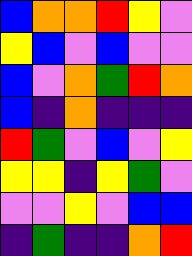[["blue", "orange", "orange", "red", "yellow", "violet"], ["yellow", "blue", "violet", "blue", "violet", "violet"], ["blue", "violet", "orange", "green", "red", "orange"], ["blue", "indigo", "orange", "indigo", "indigo", "indigo"], ["red", "green", "violet", "blue", "violet", "yellow"], ["yellow", "yellow", "indigo", "yellow", "green", "violet"], ["violet", "violet", "yellow", "violet", "blue", "blue"], ["indigo", "green", "indigo", "indigo", "orange", "red"]]